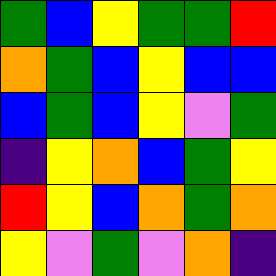[["green", "blue", "yellow", "green", "green", "red"], ["orange", "green", "blue", "yellow", "blue", "blue"], ["blue", "green", "blue", "yellow", "violet", "green"], ["indigo", "yellow", "orange", "blue", "green", "yellow"], ["red", "yellow", "blue", "orange", "green", "orange"], ["yellow", "violet", "green", "violet", "orange", "indigo"]]